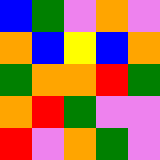[["blue", "green", "violet", "orange", "violet"], ["orange", "blue", "yellow", "blue", "orange"], ["green", "orange", "orange", "red", "green"], ["orange", "red", "green", "violet", "violet"], ["red", "violet", "orange", "green", "violet"]]